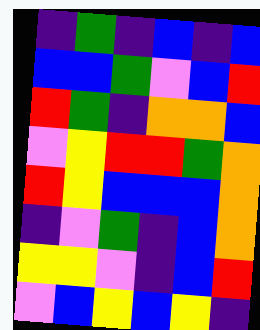[["indigo", "green", "indigo", "blue", "indigo", "blue"], ["blue", "blue", "green", "violet", "blue", "red"], ["red", "green", "indigo", "orange", "orange", "blue"], ["violet", "yellow", "red", "red", "green", "orange"], ["red", "yellow", "blue", "blue", "blue", "orange"], ["indigo", "violet", "green", "indigo", "blue", "orange"], ["yellow", "yellow", "violet", "indigo", "blue", "red"], ["violet", "blue", "yellow", "blue", "yellow", "indigo"]]